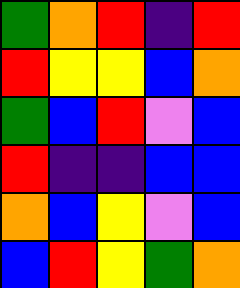[["green", "orange", "red", "indigo", "red"], ["red", "yellow", "yellow", "blue", "orange"], ["green", "blue", "red", "violet", "blue"], ["red", "indigo", "indigo", "blue", "blue"], ["orange", "blue", "yellow", "violet", "blue"], ["blue", "red", "yellow", "green", "orange"]]